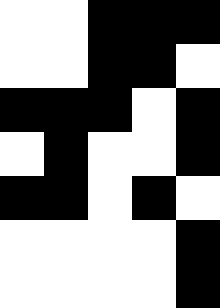[["white", "white", "black", "black", "black"], ["white", "white", "black", "black", "white"], ["black", "black", "black", "white", "black"], ["white", "black", "white", "white", "black"], ["black", "black", "white", "black", "white"], ["white", "white", "white", "white", "black"], ["white", "white", "white", "white", "black"]]